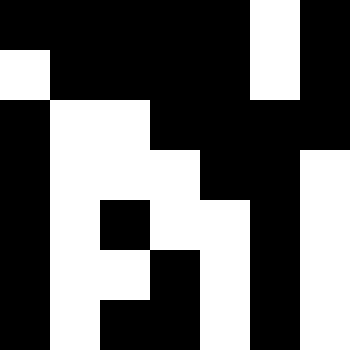[["black", "black", "black", "black", "black", "white", "black"], ["white", "black", "black", "black", "black", "white", "black"], ["black", "white", "white", "black", "black", "black", "black"], ["black", "white", "white", "white", "black", "black", "white"], ["black", "white", "black", "white", "white", "black", "white"], ["black", "white", "white", "black", "white", "black", "white"], ["black", "white", "black", "black", "white", "black", "white"]]